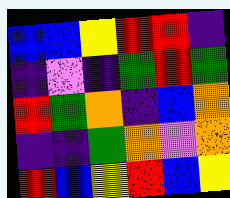[["blue", "blue", "yellow", "red", "red", "indigo"], ["indigo", "violet", "indigo", "green", "red", "green"], ["red", "green", "orange", "indigo", "blue", "orange"], ["indigo", "indigo", "green", "orange", "violet", "orange"], ["red", "blue", "yellow", "red", "blue", "yellow"]]